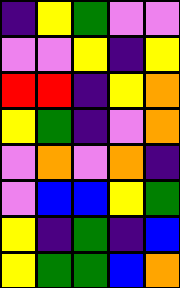[["indigo", "yellow", "green", "violet", "violet"], ["violet", "violet", "yellow", "indigo", "yellow"], ["red", "red", "indigo", "yellow", "orange"], ["yellow", "green", "indigo", "violet", "orange"], ["violet", "orange", "violet", "orange", "indigo"], ["violet", "blue", "blue", "yellow", "green"], ["yellow", "indigo", "green", "indigo", "blue"], ["yellow", "green", "green", "blue", "orange"]]